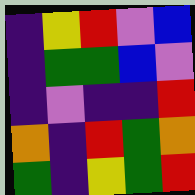[["indigo", "yellow", "red", "violet", "blue"], ["indigo", "green", "green", "blue", "violet"], ["indigo", "violet", "indigo", "indigo", "red"], ["orange", "indigo", "red", "green", "orange"], ["green", "indigo", "yellow", "green", "red"]]